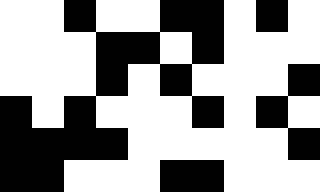[["white", "white", "black", "white", "white", "black", "black", "white", "black", "white"], ["white", "white", "white", "black", "black", "white", "black", "white", "white", "white"], ["white", "white", "white", "black", "white", "black", "white", "white", "white", "black"], ["black", "white", "black", "white", "white", "white", "black", "white", "black", "white"], ["black", "black", "black", "black", "white", "white", "white", "white", "white", "black"], ["black", "black", "white", "white", "white", "black", "black", "white", "white", "white"]]